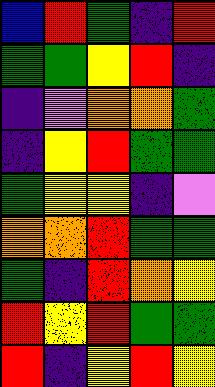[["blue", "red", "green", "indigo", "red"], ["green", "green", "yellow", "red", "indigo"], ["indigo", "violet", "orange", "orange", "green"], ["indigo", "yellow", "red", "green", "green"], ["green", "yellow", "yellow", "indigo", "violet"], ["orange", "orange", "red", "green", "green"], ["green", "indigo", "red", "orange", "yellow"], ["red", "yellow", "red", "green", "green"], ["red", "indigo", "yellow", "red", "yellow"]]